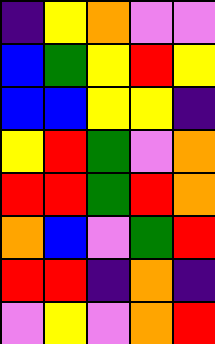[["indigo", "yellow", "orange", "violet", "violet"], ["blue", "green", "yellow", "red", "yellow"], ["blue", "blue", "yellow", "yellow", "indigo"], ["yellow", "red", "green", "violet", "orange"], ["red", "red", "green", "red", "orange"], ["orange", "blue", "violet", "green", "red"], ["red", "red", "indigo", "orange", "indigo"], ["violet", "yellow", "violet", "orange", "red"]]